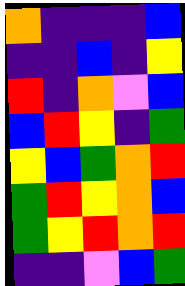[["orange", "indigo", "indigo", "indigo", "blue"], ["indigo", "indigo", "blue", "indigo", "yellow"], ["red", "indigo", "orange", "violet", "blue"], ["blue", "red", "yellow", "indigo", "green"], ["yellow", "blue", "green", "orange", "red"], ["green", "red", "yellow", "orange", "blue"], ["green", "yellow", "red", "orange", "red"], ["indigo", "indigo", "violet", "blue", "green"]]